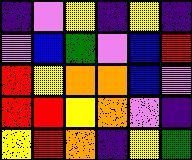[["indigo", "violet", "yellow", "indigo", "yellow", "indigo"], ["violet", "blue", "green", "violet", "blue", "red"], ["red", "yellow", "orange", "orange", "blue", "violet"], ["red", "red", "yellow", "orange", "violet", "indigo"], ["yellow", "red", "orange", "indigo", "yellow", "green"]]